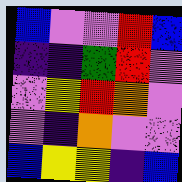[["blue", "violet", "violet", "red", "blue"], ["indigo", "indigo", "green", "red", "violet"], ["violet", "yellow", "red", "orange", "violet"], ["violet", "indigo", "orange", "violet", "violet"], ["blue", "yellow", "yellow", "indigo", "blue"]]